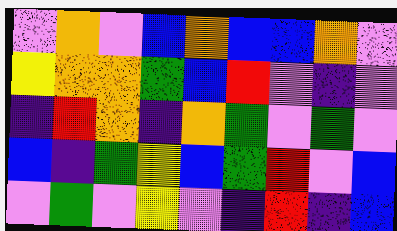[["violet", "orange", "violet", "blue", "orange", "blue", "blue", "orange", "violet"], ["yellow", "orange", "orange", "green", "blue", "red", "violet", "indigo", "violet"], ["indigo", "red", "orange", "indigo", "orange", "green", "violet", "green", "violet"], ["blue", "indigo", "green", "yellow", "blue", "green", "red", "violet", "blue"], ["violet", "green", "violet", "yellow", "violet", "indigo", "red", "indigo", "blue"]]